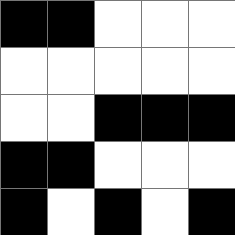[["black", "black", "white", "white", "white"], ["white", "white", "white", "white", "white"], ["white", "white", "black", "black", "black"], ["black", "black", "white", "white", "white"], ["black", "white", "black", "white", "black"]]